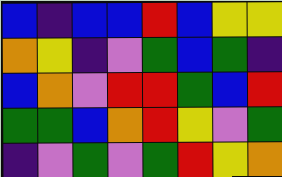[["blue", "indigo", "blue", "blue", "red", "blue", "yellow", "yellow"], ["orange", "yellow", "indigo", "violet", "green", "blue", "green", "indigo"], ["blue", "orange", "violet", "red", "red", "green", "blue", "red"], ["green", "green", "blue", "orange", "red", "yellow", "violet", "green"], ["indigo", "violet", "green", "violet", "green", "red", "yellow", "orange"]]